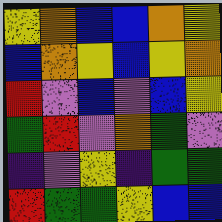[["yellow", "orange", "blue", "blue", "orange", "yellow"], ["blue", "orange", "yellow", "blue", "yellow", "orange"], ["red", "violet", "blue", "violet", "blue", "yellow"], ["green", "red", "violet", "orange", "green", "violet"], ["indigo", "violet", "yellow", "indigo", "green", "green"], ["red", "green", "green", "yellow", "blue", "blue"]]